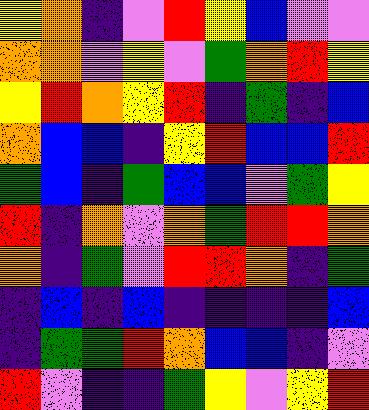[["yellow", "orange", "indigo", "violet", "red", "yellow", "blue", "violet", "violet"], ["orange", "orange", "violet", "yellow", "violet", "green", "orange", "red", "yellow"], ["yellow", "red", "orange", "yellow", "red", "indigo", "green", "indigo", "blue"], ["orange", "blue", "blue", "indigo", "yellow", "red", "blue", "blue", "red"], ["green", "blue", "indigo", "green", "blue", "blue", "violet", "green", "yellow"], ["red", "indigo", "orange", "violet", "orange", "green", "red", "red", "orange"], ["orange", "indigo", "green", "violet", "red", "red", "orange", "indigo", "green"], ["indigo", "blue", "indigo", "blue", "indigo", "indigo", "indigo", "indigo", "blue"], ["indigo", "green", "green", "red", "orange", "blue", "blue", "indigo", "violet"], ["red", "violet", "indigo", "indigo", "green", "yellow", "violet", "yellow", "red"]]